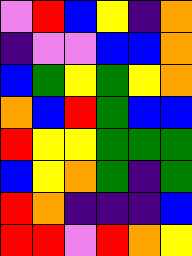[["violet", "red", "blue", "yellow", "indigo", "orange"], ["indigo", "violet", "violet", "blue", "blue", "orange"], ["blue", "green", "yellow", "green", "yellow", "orange"], ["orange", "blue", "red", "green", "blue", "blue"], ["red", "yellow", "yellow", "green", "green", "green"], ["blue", "yellow", "orange", "green", "indigo", "green"], ["red", "orange", "indigo", "indigo", "indigo", "blue"], ["red", "red", "violet", "red", "orange", "yellow"]]